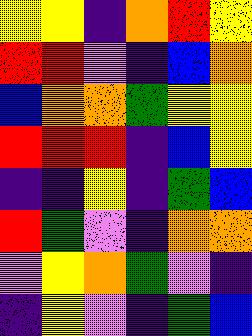[["yellow", "yellow", "indigo", "orange", "red", "yellow"], ["red", "red", "violet", "indigo", "blue", "orange"], ["blue", "orange", "orange", "green", "yellow", "yellow"], ["red", "red", "red", "indigo", "blue", "yellow"], ["indigo", "indigo", "yellow", "indigo", "green", "blue"], ["red", "green", "violet", "indigo", "orange", "orange"], ["violet", "yellow", "orange", "green", "violet", "indigo"], ["indigo", "yellow", "violet", "indigo", "green", "blue"]]